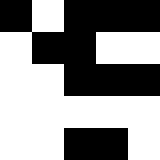[["black", "white", "black", "black", "black"], ["white", "black", "black", "white", "white"], ["white", "white", "black", "black", "black"], ["white", "white", "white", "white", "white"], ["white", "white", "black", "black", "white"]]